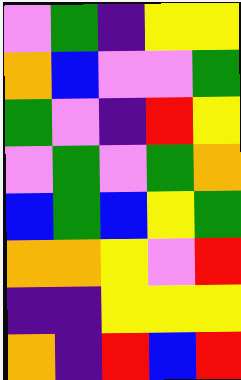[["violet", "green", "indigo", "yellow", "yellow"], ["orange", "blue", "violet", "violet", "green"], ["green", "violet", "indigo", "red", "yellow"], ["violet", "green", "violet", "green", "orange"], ["blue", "green", "blue", "yellow", "green"], ["orange", "orange", "yellow", "violet", "red"], ["indigo", "indigo", "yellow", "yellow", "yellow"], ["orange", "indigo", "red", "blue", "red"]]